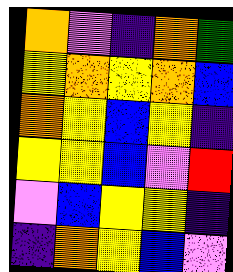[["orange", "violet", "indigo", "orange", "green"], ["yellow", "orange", "yellow", "orange", "blue"], ["orange", "yellow", "blue", "yellow", "indigo"], ["yellow", "yellow", "blue", "violet", "red"], ["violet", "blue", "yellow", "yellow", "indigo"], ["indigo", "orange", "yellow", "blue", "violet"]]